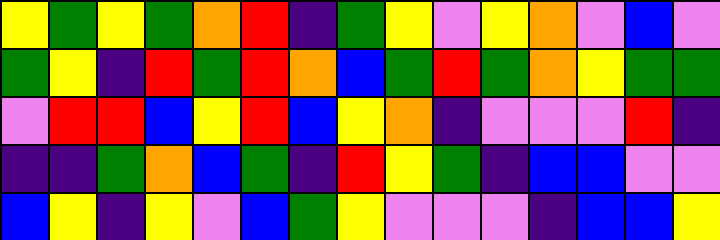[["yellow", "green", "yellow", "green", "orange", "red", "indigo", "green", "yellow", "violet", "yellow", "orange", "violet", "blue", "violet"], ["green", "yellow", "indigo", "red", "green", "red", "orange", "blue", "green", "red", "green", "orange", "yellow", "green", "green"], ["violet", "red", "red", "blue", "yellow", "red", "blue", "yellow", "orange", "indigo", "violet", "violet", "violet", "red", "indigo"], ["indigo", "indigo", "green", "orange", "blue", "green", "indigo", "red", "yellow", "green", "indigo", "blue", "blue", "violet", "violet"], ["blue", "yellow", "indigo", "yellow", "violet", "blue", "green", "yellow", "violet", "violet", "violet", "indigo", "blue", "blue", "yellow"]]